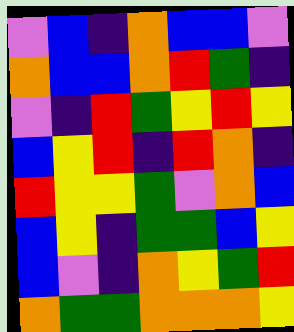[["violet", "blue", "indigo", "orange", "blue", "blue", "violet"], ["orange", "blue", "blue", "orange", "red", "green", "indigo"], ["violet", "indigo", "red", "green", "yellow", "red", "yellow"], ["blue", "yellow", "red", "indigo", "red", "orange", "indigo"], ["red", "yellow", "yellow", "green", "violet", "orange", "blue"], ["blue", "yellow", "indigo", "green", "green", "blue", "yellow"], ["blue", "violet", "indigo", "orange", "yellow", "green", "red"], ["orange", "green", "green", "orange", "orange", "orange", "yellow"]]